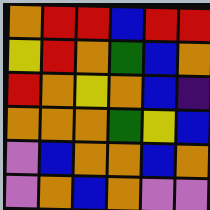[["orange", "red", "red", "blue", "red", "red"], ["yellow", "red", "orange", "green", "blue", "orange"], ["red", "orange", "yellow", "orange", "blue", "indigo"], ["orange", "orange", "orange", "green", "yellow", "blue"], ["violet", "blue", "orange", "orange", "blue", "orange"], ["violet", "orange", "blue", "orange", "violet", "violet"]]